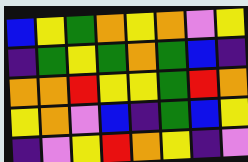[["blue", "yellow", "green", "orange", "yellow", "orange", "violet", "yellow"], ["indigo", "green", "yellow", "green", "orange", "green", "blue", "indigo"], ["orange", "orange", "red", "yellow", "yellow", "green", "red", "orange"], ["yellow", "orange", "violet", "blue", "indigo", "green", "blue", "yellow"], ["indigo", "violet", "yellow", "red", "orange", "yellow", "indigo", "violet"]]